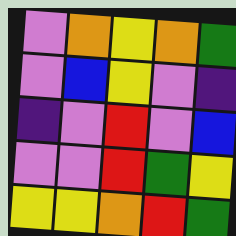[["violet", "orange", "yellow", "orange", "green"], ["violet", "blue", "yellow", "violet", "indigo"], ["indigo", "violet", "red", "violet", "blue"], ["violet", "violet", "red", "green", "yellow"], ["yellow", "yellow", "orange", "red", "green"]]